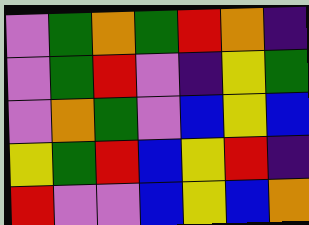[["violet", "green", "orange", "green", "red", "orange", "indigo"], ["violet", "green", "red", "violet", "indigo", "yellow", "green"], ["violet", "orange", "green", "violet", "blue", "yellow", "blue"], ["yellow", "green", "red", "blue", "yellow", "red", "indigo"], ["red", "violet", "violet", "blue", "yellow", "blue", "orange"]]